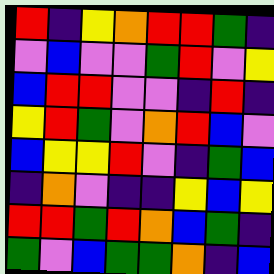[["red", "indigo", "yellow", "orange", "red", "red", "green", "indigo"], ["violet", "blue", "violet", "violet", "green", "red", "violet", "yellow"], ["blue", "red", "red", "violet", "violet", "indigo", "red", "indigo"], ["yellow", "red", "green", "violet", "orange", "red", "blue", "violet"], ["blue", "yellow", "yellow", "red", "violet", "indigo", "green", "blue"], ["indigo", "orange", "violet", "indigo", "indigo", "yellow", "blue", "yellow"], ["red", "red", "green", "red", "orange", "blue", "green", "indigo"], ["green", "violet", "blue", "green", "green", "orange", "indigo", "blue"]]